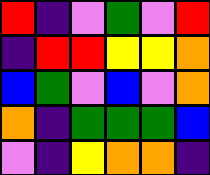[["red", "indigo", "violet", "green", "violet", "red"], ["indigo", "red", "red", "yellow", "yellow", "orange"], ["blue", "green", "violet", "blue", "violet", "orange"], ["orange", "indigo", "green", "green", "green", "blue"], ["violet", "indigo", "yellow", "orange", "orange", "indigo"]]